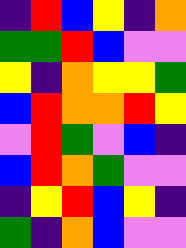[["indigo", "red", "blue", "yellow", "indigo", "orange"], ["green", "green", "red", "blue", "violet", "violet"], ["yellow", "indigo", "orange", "yellow", "yellow", "green"], ["blue", "red", "orange", "orange", "red", "yellow"], ["violet", "red", "green", "violet", "blue", "indigo"], ["blue", "red", "orange", "green", "violet", "violet"], ["indigo", "yellow", "red", "blue", "yellow", "indigo"], ["green", "indigo", "orange", "blue", "violet", "violet"]]